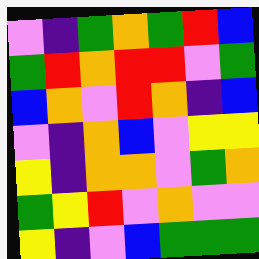[["violet", "indigo", "green", "orange", "green", "red", "blue"], ["green", "red", "orange", "red", "red", "violet", "green"], ["blue", "orange", "violet", "red", "orange", "indigo", "blue"], ["violet", "indigo", "orange", "blue", "violet", "yellow", "yellow"], ["yellow", "indigo", "orange", "orange", "violet", "green", "orange"], ["green", "yellow", "red", "violet", "orange", "violet", "violet"], ["yellow", "indigo", "violet", "blue", "green", "green", "green"]]